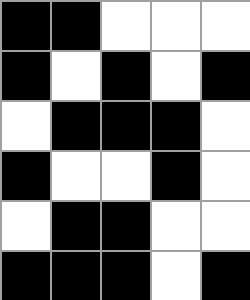[["black", "black", "white", "white", "white"], ["black", "white", "black", "white", "black"], ["white", "black", "black", "black", "white"], ["black", "white", "white", "black", "white"], ["white", "black", "black", "white", "white"], ["black", "black", "black", "white", "black"]]